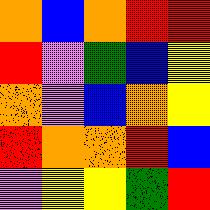[["orange", "blue", "orange", "red", "red"], ["red", "violet", "green", "blue", "yellow"], ["orange", "violet", "blue", "orange", "yellow"], ["red", "orange", "orange", "red", "blue"], ["violet", "yellow", "yellow", "green", "red"]]